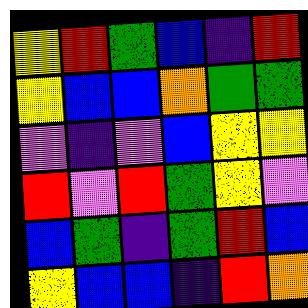[["yellow", "red", "green", "blue", "indigo", "red"], ["yellow", "blue", "blue", "orange", "green", "green"], ["violet", "indigo", "violet", "blue", "yellow", "yellow"], ["red", "violet", "red", "green", "yellow", "violet"], ["blue", "green", "indigo", "green", "red", "blue"], ["yellow", "blue", "blue", "indigo", "red", "orange"]]